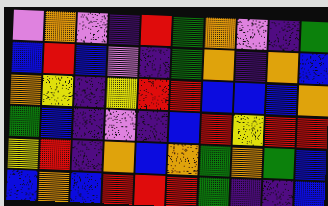[["violet", "orange", "violet", "indigo", "red", "green", "orange", "violet", "indigo", "green"], ["blue", "red", "blue", "violet", "indigo", "green", "orange", "indigo", "orange", "blue"], ["orange", "yellow", "indigo", "yellow", "red", "red", "blue", "blue", "blue", "orange"], ["green", "blue", "indigo", "violet", "indigo", "blue", "red", "yellow", "red", "red"], ["yellow", "red", "indigo", "orange", "blue", "orange", "green", "orange", "green", "blue"], ["blue", "orange", "blue", "red", "red", "red", "green", "indigo", "indigo", "blue"]]